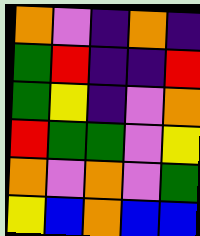[["orange", "violet", "indigo", "orange", "indigo"], ["green", "red", "indigo", "indigo", "red"], ["green", "yellow", "indigo", "violet", "orange"], ["red", "green", "green", "violet", "yellow"], ["orange", "violet", "orange", "violet", "green"], ["yellow", "blue", "orange", "blue", "blue"]]